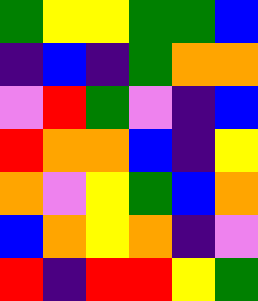[["green", "yellow", "yellow", "green", "green", "blue"], ["indigo", "blue", "indigo", "green", "orange", "orange"], ["violet", "red", "green", "violet", "indigo", "blue"], ["red", "orange", "orange", "blue", "indigo", "yellow"], ["orange", "violet", "yellow", "green", "blue", "orange"], ["blue", "orange", "yellow", "orange", "indigo", "violet"], ["red", "indigo", "red", "red", "yellow", "green"]]